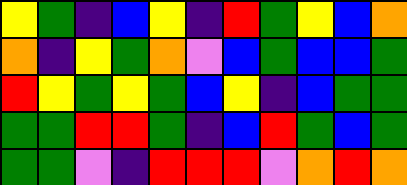[["yellow", "green", "indigo", "blue", "yellow", "indigo", "red", "green", "yellow", "blue", "orange"], ["orange", "indigo", "yellow", "green", "orange", "violet", "blue", "green", "blue", "blue", "green"], ["red", "yellow", "green", "yellow", "green", "blue", "yellow", "indigo", "blue", "green", "green"], ["green", "green", "red", "red", "green", "indigo", "blue", "red", "green", "blue", "green"], ["green", "green", "violet", "indigo", "red", "red", "red", "violet", "orange", "red", "orange"]]